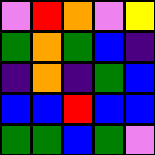[["violet", "red", "orange", "violet", "yellow"], ["green", "orange", "green", "blue", "indigo"], ["indigo", "orange", "indigo", "green", "blue"], ["blue", "blue", "red", "blue", "blue"], ["green", "green", "blue", "green", "violet"]]